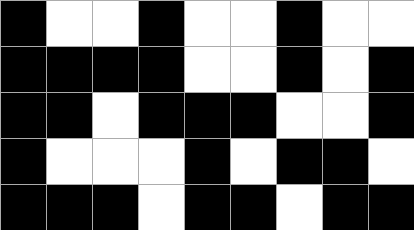[["black", "white", "white", "black", "white", "white", "black", "white", "white"], ["black", "black", "black", "black", "white", "white", "black", "white", "black"], ["black", "black", "white", "black", "black", "black", "white", "white", "black"], ["black", "white", "white", "white", "black", "white", "black", "black", "white"], ["black", "black", "black", "white", "black", "black", "white", "black", "black"]]